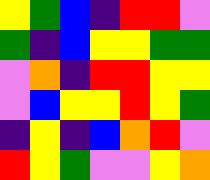[["yellow", "green", "blue", "indigo", "red", "red", "violet"], ["green", "indigo", "blue", "yellow", "yellow", "green", "green"], ["violet", "orange", "indigo", "red", "red", "yellow", "yellow"], ["violet", "blue", "yellow", "yellow", "red", "yellow", "green"], ["indigo", "yellow", "indigo", "blue", "orange", "red", "violet"], ["red", "yellow", "green", "violet", "violet", "yellow", "orange"]]